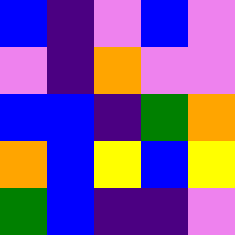[["blue", "indigo", "violet", "blue", "violet"], ["violet", "indigo", "orange", "violet", "violet"], ["blue", "blue", "indigo", "green", "orange"], ["orange", "blue", "yellow", "blue", "yellow"], ["green", "blue", "indigo", "indigo", "violet"]]